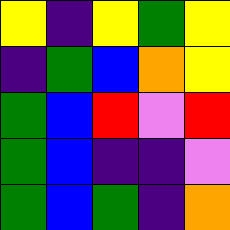[["yellow", "indigo", "yellow", "green", "yellow"], ["indigo", "green", "blue", "orange", "yellow"], ["green", "blue", "red", "violet", "red"], ["green", "blue", "indigo", "indigo", "violet"], ["green", "blue", "green", "indigo", "orange"]]